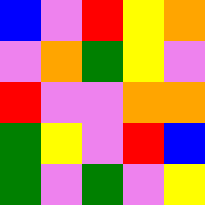[["blue", "violet", "red", "yellow", "orange"], ["violet", "orange", "green", "yellow", "violet"], ["red", "violet", "violet", "orange", "orange"], ["green", "yellow", "violet", "red", "blue"], ["green", "violet", "green", "violet", "yellow"]]